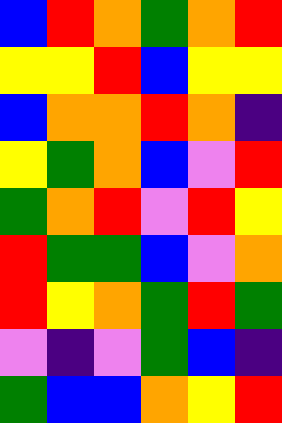[["blue", "red", "orange", "green", "orange", "red"], ["yellow", "yellow", "red", "blue", "yellow", "yellow"], ["blue", "orange", "orange", "red", "orange", "indigo"], ["yellow", "green", "orange", "blue", "violet", "red"], ["green", "orange", "red", "violet", "red", "yellow"], ["red", "green", "green", "blue", "violet", "orange"], ["red", "yellow", "orange", "green", "red", "green"], ["violet", "indigo", "violet", "green", "blue", "indigo"], ["green", "blue", "blue", "orange", "yellow", "red"]]